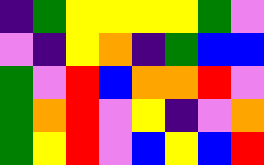[["indigo", "green", "yellow", "yellow", "yellow", "yellow", "green", "violet"], ["violet", "indigo", "yellow", "orange", "indigo", "green", "blue", "blue"], ["green", "violet", "red", "blue", "orange", "orange", "red", "violet"], ["green", "orange", "red", "violet", "yellow", "indigo", "violet", "orange"], ["green", "yellow", "red", "violet", "blue", "yellow", "blue", "red"]]